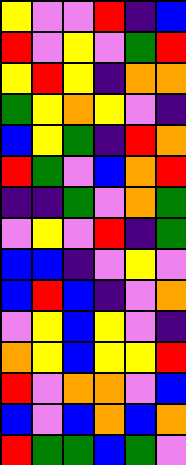[["yellow", "violet", "violet", "red", "indigo", "blue"], ["red", "violet", "yellow", "violet", "green", "red"], ["yellow", "red", "yellow", "indigo", "orange", "orange"], ["green", "yellow", "orange", "yellow", "violet", "indigo"], ["blue", "yellow", "green", "indigo", "red", "orange"], ["red", "green", "violet", "blue", "orange", "red"], ["indigo", "indigo", "green", "violet", "orange", "green"], ["violet", "yellow", "violet", "red", "indigo", "green"], ["blue", "blue", "indigo", "violet", "yellow", "violet"], ["blue", "red", "blue", "indigo", "violet", "orange"], ["violet", "yellow", "blue", "yellow", "violet", "indigo"], ["orange", "yellow", "blue", "yellow", "yellow", "red"], ["red", "violet", "orange", "orange", "violet", "blue"], ["blue", "violet", "blue", "orange", "blue", "orange"], ["red", "green", "green", "blue", "green", "violet"]]